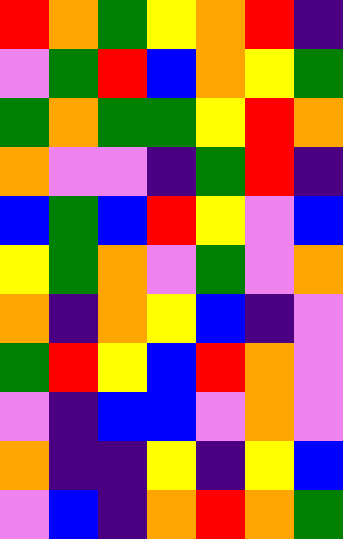[["red", "orange", "green", "yellow", "orange", "red", "indigo"], ["violet", "green", "red", "blue", "orange", "yellow", "green"], ["green", "orange", "green", "green", "yellow", "red", "orange"], ["orange", "violet", "violet", "indigo", "green", "red", "indigo"], ["blue", "green", "blue", "red", "yellow", "violet", "blue"], ["yellow", "green", "orange", "violet", "green", "violet", "orange"], ["orange", "indigo", "orange", "yellow", "blue", "indigo", "violet"], ["green", "red", "yellow", "blue", "red", "orange", "violet"], ["violet", "indigo", "blue", "blue", "violet", "orange", "violet"], ["orange", "indigo", "indigo", "yellow", "indigo", "yellow", "blue"], ["violet", "blue", "indigo", "orange", "red", "orange", "green"]]